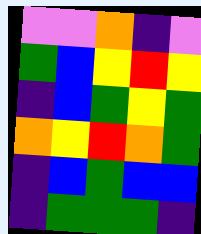[["violet", "violet", "orange", "indigo", "violet"], ["green", "blue", "yellow", "red", "yellow"], ["indigo", "blue", "green", "yellow", "green"], ["orange", "yellow", "red", "orange", "green"], ["indigo", "blue", "green", "blue", "blue"], ["indigo", "green", "green", "green", "indigo"]]